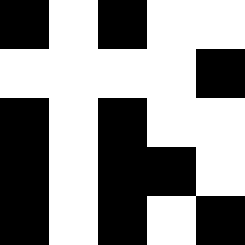[["black", "white", "black", "white", "white"], ["white", "white", "white", "white", "black"], ["black", "white", "black", "white", "white"], ["black", "white", "black", "black", "white"], ["black", "white", "black", "white", "black"]]